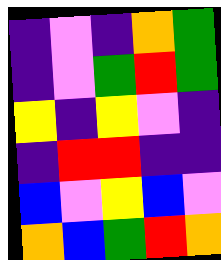[["indigo", "violet", "indigo", "orange", "green"], ["indigo", "violet", "green", "red", "green"], ["yellow", "indigo", "yellow", "violet", "indigo"], ["indigo", "red", "red", "indigo", "indigo"], ["blue", "violet", "yellow", "blue", "violet"], ["orange", "blue", "green", "red", "orange"]]